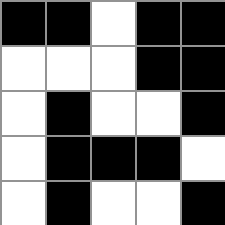[["black", "black", "white", "black", "black"], ["white", "white", "white", "black", "black"], ["white", "black", "white", "white", "black"], ["white", "black", "black", "black", "white"], ["white", "black", "white", "white", "black"]]